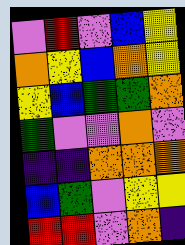[["violet", "red", "violet", "blue", "yellow"], ["orange", "yellow", "blue", "orange", "yellow"], ["yellow", "blue", "green", "green", "orange"], ["green", "violet", "violet", "orange", "violet"], ["indigo", "indigo", "orange", "orange", "orange"], ["blue", "green", "violet", "yellow", "yellow"], ["red", "red", "violet", "orange", "indigo"]]